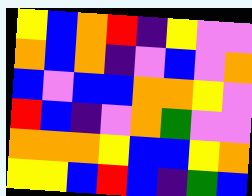[["yellow", "blue", "orange", "red", "indigo", "yellow", "violet", "violet"], ["orange", "blue", "orange", "indigo", "violet", "blue", "violet", "orange"], ["blue", "violet", "blue", "blue", "orange", "orange", "yellow", "violet"], ["red", "blue", "indigo", "violet", "orange", "green", "violet", "violet"], ["orange", "orange", "orange", "yellow", "blue", "blue", "yellow", "orange"], ["yellow", "yellow", "blue", "red", "blue", "indigo", "green", "blue"]]